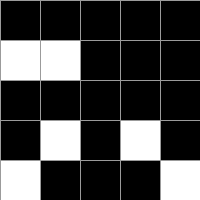[["black", "black", "black", "black", "black"], ["white", "white", "black", "black", "black"], ["black", "black", "black", "black", "black"], ["black", "white", "black", "white", "black"], ["white", "black", "black", "black", "white"]]